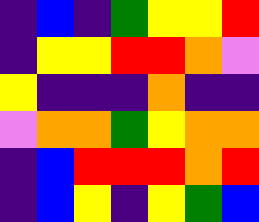[["indigo", "blue", "indigo", "green", "yellow", "yellow", "red"], ["indigo", "yellow", "yellow", "red", "red", "orange", "violet"], ["yellow", "indigo", "indigo", "indigo", "orange", "indigo", "indigo"], ["violet", "orange", "orange", "green", "yellow", "orange", "orange"], ["indigo", "blue", "red", "red", "red", "orange", "red"], ["indigo", "blue", "yellow", "indigo", "yellow", "green", "blue"]]